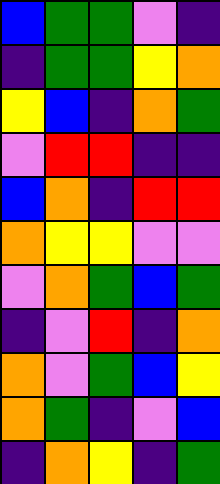[["blue", "green", "green", "violet", "indigo"], ["indigo", "green", "green", "yellow", "orange"], ["yellow", "blue", "indigo", "orange", "green"], ["violet", "red", "red", "indigo", "indigo"], ["blue", "orange", "indigo", "red", "red"], ["orange", "yellow", "yellow", "violet", "violet"], ["violet", "orange", "green", "blue", "green"], ["indigo", "violet", "red", "indigo", "orange"], ["orange", "violet", "green", "blue", "yellow"], ["orange", "green", "indigo", "violet", "blue"], ["indigo", "orange", "yellow", "indigo", "green"]]